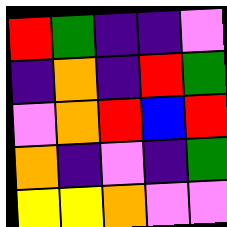[["red", "green", "indigo", "indigo", "violet"], ["indigo", "orange", "indigo", "red", "green"], ["violet", "orange", "red", "blue", "red"], ["orange", "indigo", "violet", "indigo", "green"], ["yellow", "yellow", "orange", "violet", "violet"]]